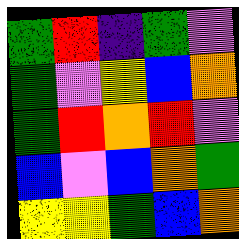[["green", "red", "indigo", "green", "violet"], ["green", "violet", "yellow", "blue", "orange"], ["green", "red", "orange", "red", "violet"], ["blue", "violet", "blue", "orange", "green"], ["yellow", "yellow", "green", "blue", "orange"]]